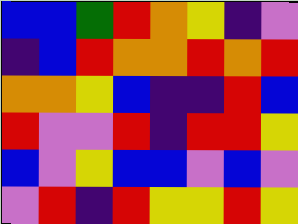[["blue", "blue", "green", "red", "orange", "yellow", "indigo", "violet"], ["indigo", "blue", "red", "orange", "orange", "red", "orange", "red"], ["orange", "orange", "yellow", "blue", "indigo", "indigo", "red", "blue"], ["red", "violet", "violet", "red", "indigo", "red", "red", "yellow"], ["blue", "violet", "yellow", "blue", "blue", "violet", "blue", "violet"], ["violet", "red", "indigo", "red", "yellow", "yellow", "red", "yellow"]]